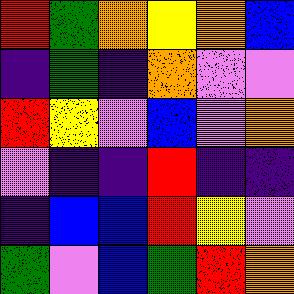[["red", "green", "orange", "yellow", "orange", "blue"], ["indigo", "green", "indigo", "orange", "violet", "violet"], ["red", "yellow", "violet", "blue", "violet", "orange"], ["violet", "indigo", "indigo", "red", "indigo", "indigo"], ["indigo", "blue", "blue", "red", "yellow", "violet"], ["green", "violet", "blue", "green", "red", "orange"]]